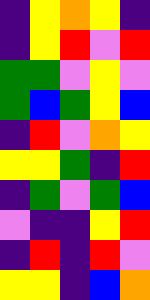[["indigo", "yellow", "orange", "yellow", "indigo"], ["indigo", "yellow", "red", "violet", "red"], ["green", "green", "violet", "yellow", "violet"], ["green", "blue", "green", "yellow", "blue"], ["indigo", "red", "violet", "orange", "yellow"], ["yellow", "yellow", "green", "indigo", "red"], ["indigo", "green", "violet", "green", "blue"], ["violet", "indigo", "indigo", "yellow", "red"], ["indigo", "red", "indigo", "red", "violet"], ["yellow", "yellow", "indigo", "blue", "orange"]]